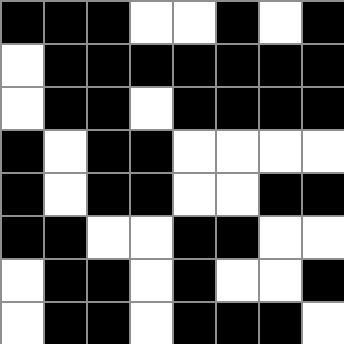[["black", "black", "black", "white", "white", "black", "white", "black"], ["white", "black", "black", "black", "black", "black", "black", "black"], ["white", "black", "black", "white", "black", "black", "black", "black"], ["black", "white", "black", "black", "white", "white", "white", "white"], ["black", "white", "black", "black", "white", "white", "black", "black"], ["black", "black", "white", "white", "black", "black", "white", "white"], ["white", "black", "black", "white", "black", "white", "white", "black"], ["white", "black", "black", "white", "black", "black", "black", "white"]]